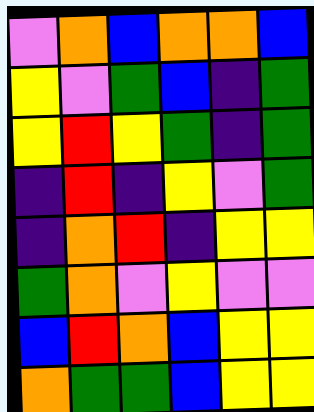[["violet", "orange", "blue", "orange", "orange", "blue"], ["yellow", "violet", "green", "blue", "indigo", "green"], ["yellow", "red", "yellow", "green", "indigo", "green"], ["indigo", "red", "indigo", "yellow", "violet", "green"], ["indigo", "orange", "red", "indigo", "yellow", "yellow"], ["green", "orange", "violet", "yellow", "violet", "violet"], ["blue", "red", "orange", "blue", "yellow", "yellow"], ["orange", "green", "green", "blue", "yellow", "yellow"]]